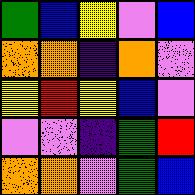[["green", "blue", "yellow", "violet", "blue"], ["orange", "orange", "indigo", "orange", "violet"], ["yellow", "red", "yellow", "blue", "violet"], ["violet", "violet", "indigo", "green", "red"], ["orange", "orange", "violet", "green", "blue"]]